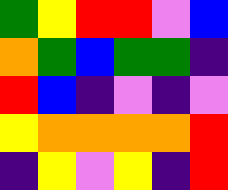[["green", "yellow", "red", "red", "violet", "blue"], ["orange", "green", "blue", "green", "green", "indigo"], ["red", "blue", "indigo", "violet", "indigo", "violet"], ["yellow", "orange", "orange", "orange", "orange", "red"], ["indigo", "yellow", "violet", "yellow", "indigo", "red"]]